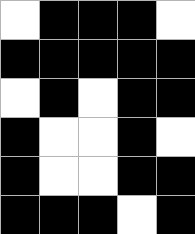[["white", "black", "black", "black", "white"], ["black", "black", "black", "black", "black"], ["white", "black", "white", "black", "black"], ["black", "white", "white", "black", "white"], ["black", "white", "white", "black", "black"], ["black", "black", "black", "white", "black"]]